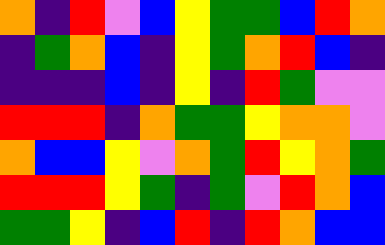[["orange", "indigo", "red", "violet", "blue", "yellow", "green", "green", "blue", "red", "orange"], ["indigo", "green", "orange", "blue", "indigo", "yellow", "green", "orange", "red", "blue", "indigo"], ["indigo", "indigo", "indigo", "blue", "indigo", "yellow", "indigo", "red", "green", "violet", "violet"], ["red", "red", "red", "indigo", "orange", "green", "green", "yellow", "orange", "orange", "violet"], ["orange", "blue", "blue", "yellow", "violet", "orange", "green", "red", "yellow", "orange", "green"], ["red", "red", "red", "yellow", "green", "indigo", "green", "violet", "red", "orange", "blue"], ["green", "green", "yellow", "indigo", "blue", "red", "indigo", "red", "orange", "blue", "blue"]]